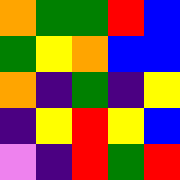[["orange", "green", "green", "red", "blue"], ["green", "yellow", "orange", "blue", "blue"], ["orange", "indigo", "green", "indigo", "yellow"], ["indigo", "yellow", "red", "yellow", "blue"], ["violet", "indigo", "red", "green", "red"]]